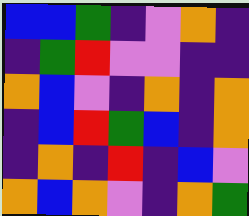[["blue", "blue", "green", "indigo", "violet", "orange", "indigo"], ["indigo", "green", "red", "violet", "violet", "indigo", "indigo"], ["orange", "blue", "violet", "indigo", "orange", "indigo", "orange"], ["indigo", "blue", "red", "green", "blue", "indigo", "orange"], ["indigo", "orange", "indigo", "red", "indigo", "blue", "violet"], ["orange", "blue", "orange", "violet", "indigo", "orange", "green"]]